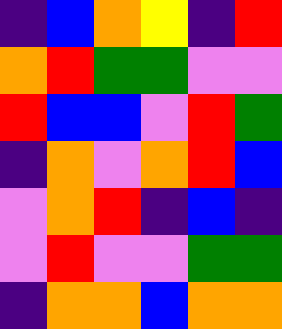[["indigo", "blue", "orange", "yellow", "indigo", "red"], ["orange", "red", "green", "green", "violet", "violet"], ["red", "blue", "blue", "violet", "red", "green"], ["indigo", "orange", "violet", "orange", "red", "blue"], ["violet", "orange", "red", "indigo", "blue", "indigo"], ["violet", "red", "violet", "violet", "green", "green"], ["indigo", "orange", "orange", "blue", "orange", "orange"]]